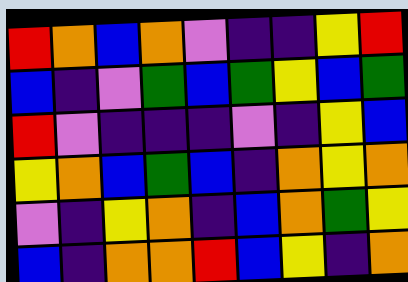[["red", "orange", "blue", "orange", "violet", "indigo", "indigo", "yellow", "red"], ["blue", "indigo", "violet", "green", "blue", "green", "yellow", "blue", "green"], ["red", "violet", "indigo", "indigo", "indigo", "violet", "indigo", "yellow", "blue"], ["yellow", "orange", "blue", "green", "blue", "indigo", "orange", "yellow", "orange"], ["violet", "indigo", "yellow", "orange", "indigo", "blue", "orange", "green", "yellow"], ["blue", "indigo", "orange", "orange", "red", "blue", "yellow", "indigo", "orange"]]